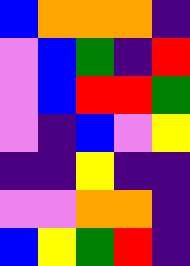[["blue", "orange", "orange", "orange", "indigo"], ["violet", "blue", "green", "indigo", "red"], ["violet", "blue", "red", "red", "green"], ["violet", "indigo", "blue", "violet", "yellow"], ["indigo", "indigo", "yellow", "indigo", "indigo"], ["violet", "violet", "orange", "orange", "indigo"], ["blue", "yellow", "green", "red", "indigo"]]